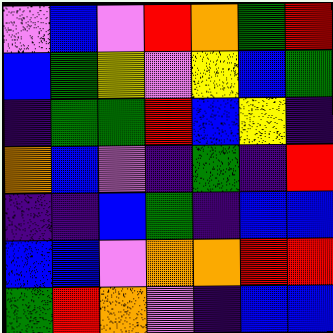[["violet", "blue", "violet", "red", "orange", "green", "red"], ["blue", "green", "yellow", "violet", "yellow", "blue", "green"], ["indigo", "green", "green", "red", "blue", "yellow", "indigo"], ["orange", "blue", "violet", "indigo", "green", "indigo", "red"], ["indigo", "indigo", "blue", "green", "indigo", "blue", "blue"], ["blue", "blue", "violet", "orange", "orange", "red", "red"], ["green", "red", "orange", "violet", "indigo", "blue", "blue"]]